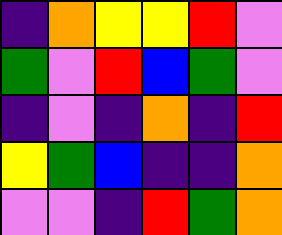[["indigo", "orange", "yellow", "yellow", "red", "violet"], ["green", "violet", "red", "blue", "green", "violet"], ["indigo", "violet", "indigo", "orange", "indigo", "red"], ["yellow", "green", "blue", "indigo", "indigo", "orange"], ["violet", "violet", "indigo", "red", "green", "orange"]]